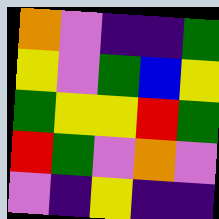[["orange", "violet", "indigo", "indigo", "green"], ["yellow", "violet", "green", "blue", "yellow"], ["green", "yellow", "yellow", "red", "green"], ["red", "green", "violet", "orange", "violet"], ["violet", "indigo", "yellow", "indigo", "indigo"]]